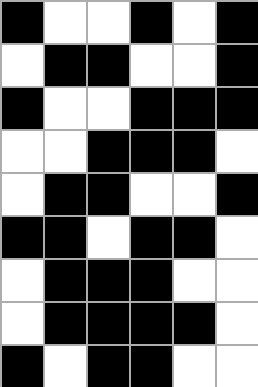[["black", "white", "white", "black", "white", "black"], ["white", "black", "black", "white", "white", "black"], ["black", "white", "white", "black", "black", "black"], ["white", "white", "black", "black", "black", "white"], ["white", "black", "black", "white", "white", "black"], ["black", "black", "white", "black", "black", "white"], ["white", "black", "black", "black", "white", "white"], ["white", "black", "black", "black", "black", "white"], ["black", "white", "black", "black", "white", "white"]]